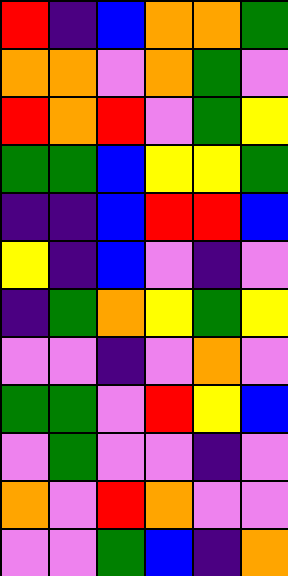[["red", "indigo", "blue", "orange", "orange", "green"], ["orange", "orange", "violet", "orange", "green", "violet"], ["red", "orange", "red", "violet", "green", "yellow"], ["green", "green", "blue", "yellow", "yellow", "green"], ["indigo", "indigo", "blue", "red", "red", "blue"], ["yellow", "indigo", "blue", "violet", "indigo", "violet"], ["indigo", "green", "orange", "yellow", "green", "yellow"], ["violet", "violet", "indigo", "violet", "orange", "violet"], ["green", "green", "violet", "red", "yellow", "blue"], ["violet", "green", "violet", "violet", "indigo", "violet"], ["orange", "violet", "red", "orange", "violet", "violet"], ["violet", "violet", "green", "blue", "indigo", "orange"]]